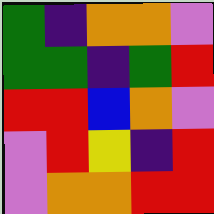[["green", "indigo", "orange", "orange", "violet"], ["green", "green", "indigo", "green", "red"], ["red", "red", "blue", "orange", "violet"], ["violet", "red", "yellow", "indigo", "red"], ["violet", "orange", "orange", "red", "red"]]